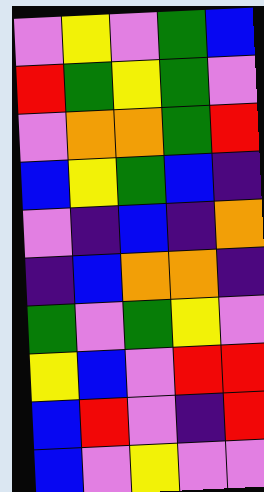[["violet", "yellow", "violet", "green", "blue"], ["red", "green", "yellow", "green", "violet"], ["violet", "orange", "orange", "green", "red"], ["blue", "yellow", "green", "blue", "indigo"], ["violet", "indigo", "blue", "indigo", "orange"], ["indigo", "blue", "orange", "orange", "indigo"], ["green", "violet", "green", "yellow", "violet"], ["yellow", "blue", "violet", "red", "red"], ["blue", "red", "violet", "indigo", "red"], ["blue", "violet", "yellow", "violet", "violet"]]